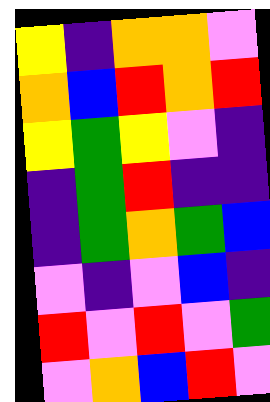[["yellow", "indigo", "orange", "orange", "violet"], ["orange", "blue", "red", "orange", "red"], ["yellow", "green", "yellow", "violet", "indigo"], ["indigo", "green", "red", "indigo", "indigo"], ["indigo", "green", "orange", "green", "blue"], ["violet", "indigo", "violet", "blue", "indigo"], ["red", "violet", "red", "violet", "green"], ["violet", "orange", "blue", "red", "violet"]]